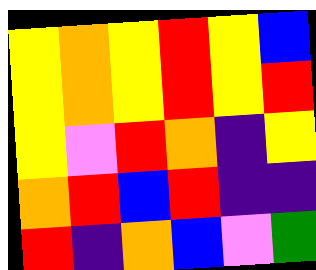[["yellow", "orange", "yellow", "red", "yellow", "blue"], ["yellow", "orange", "yellow", "red", "yellow", "red"], ["yellow", "violet", "red", "orange", "indigo", "yellow"], ["orange", "red", "blue", "red", "indigo", "indigo"], ["red", "indigo", "orange", "blue", "violet", "green"]]